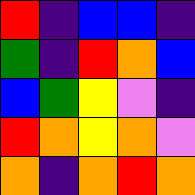[["red", "indigo", "blue", "blue", "indigo"], ["green", "indigo", "red", "orange", "blue"], ["blue", "green", "yellow", "violet", "indigo"], ["red", "orange", "yellow", "orange", "violet"], ["orange", "indigo", "orange", "red", "orange"]]